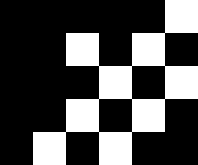[["black", "black", "black", "black", "black", "white"], ["black", "black", "white", "black", "white", "black"], ["black", "black", "black", "white", "black", "white"], ["black", "black", "white", "black", "white", "black"], ["black", "white", "black", "white", "black", "black"]]